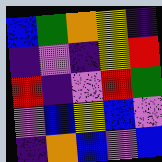[["blue", "green", "orange", "yellow", "indigo"], ["indigo", "violet", "indigo", "yellow", "red"], ["red", "indigo", "violet", "red", "green"], ["violet", "blue", "yellow", "blue", "violet"], ["indigo", "orange", "blue", "violet", "blue"]]